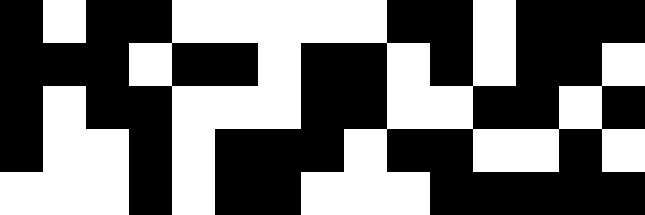[["black", "white", "black", "black", "white", "white", "white", "white", "white", "black", "black", "white", "black", "black", "black"], ["black", "black", "black", "white", "black", "black", "white", "black", "black", "white", "black", "white", "black", "black", "white"], ["black", "white", "black", "black", "white", "white", "white", "black", "black", "white", "white", "black", "black", "white", "black"], ["black", "white", "white", "black", "white", "black", "black", "black", "white", "black", "black", "white", "white", "black", "white"], ["white", "white", "white", "black", "white", "black", "black", "white", "white", "white", "black", "black", "black", "black", "black"]]